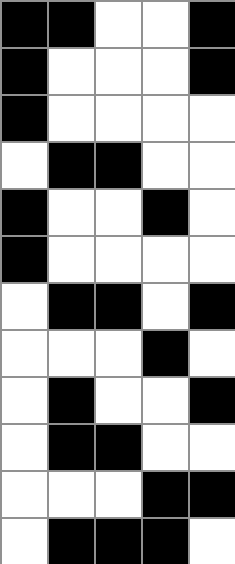[["black", "black", "white", "white", "black"], ["black", "white", "white", "white", "black"], ["black", "white", "white", "white", "white"], ["white", "black", "black", "white", "white"], ["black", "white", "white", "black", "white"], ["black", "white", "white", "white", "white"], ["white", "black", "black", "white", "black"], ["white", "white", "white", "black", "white"], ["white", "black", "white", "white", "black"], ["white", "black", "black", "white", "white"], ["white", "white", "white", "black", "black"], ["white", "black", "black", "black", "white"]]